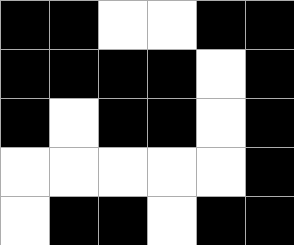[["black", "black", "white", "white", "black", "black"], ["black", "black", "black", "black", "white", "black"], ["black", "white", "black", "black", "white", "black"], ["white", "white", "white", "white", "white", "black"], ["white", "black", "black", "white", "black", "black"]]